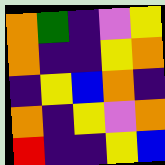[["orange", "green", "indigo", "violet", "yellow"], ["orange", "indigo", "indigo", "yellow", "orange"], ["indigo", "yellow", "blue", "orange", "indigo"], ["orange", "indigo", "yellow", "violet", "orange"], ["red", "indigo", "indigo", "yellow", "blue"]]